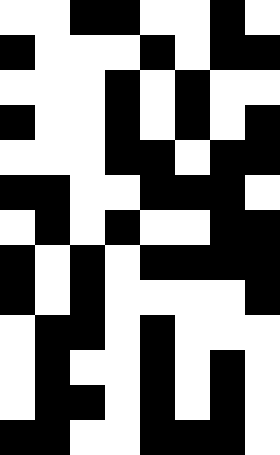[["white", "white", "black", "black", "white", "white", "black", "white"], ["black", "white", "white", "white", "black", "white", "black", "black"], ["white", "white", "white", "black", "white", "black", "white", "white"], ["black", "white", "white", "black", "white", "black", "white", "black"], ["white", "white", "white", "black", "black", "white", "black", "black"], ["black", "black", "white", "white", "black", "black", "black", "white"], ["white", "black", "white", "black", "white", "white", "black", "black"], ["black", "white", "black", "white", "black", "black", "black", "black"], ["black", "white", "black", "white", "white", "white", "white", "black"], ["white", "black", "black", "white", "black", "white", "white", "white"], ["white", "black", "white", "white", "black", "white", "black", "white"], ["white", "black", "black", "white", "black", "white", "black", "white"], ["black", "black", "white", "white", "black", "black", "black", "white"]]